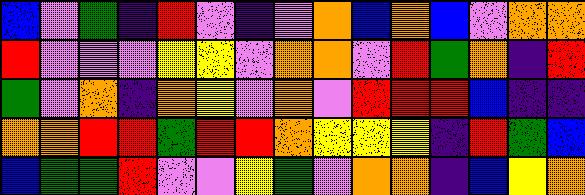[["blue", "violet", "green", "indigo", "red", "violet", "indigo", "violet", "orange", "blue", "orange", "blue", "violet", "orange", "orange"], ["red", "violet", "violet", "violet", "yellow", "yellow", "violet", "orange", "orange", "violet", "red", "green", "orange", "indigo", "red"], ["green", "violet", "orange", "indigo", "orange", "yellow", "violet", "orange", "violet", "red", "red", "red", "blue", "indigo", "indigo"], ["orange", "orange", "red", "red", "green", "red", "red", "orange", "yellow", "yellow", "yellow", "indigo", "red", "green", "blue"], ["blue", "green", "green", "red", "violet", "violet", "yellow", "green", "violet", "orange", "orange", "indigo", "blue", "yellow", "orange"]]